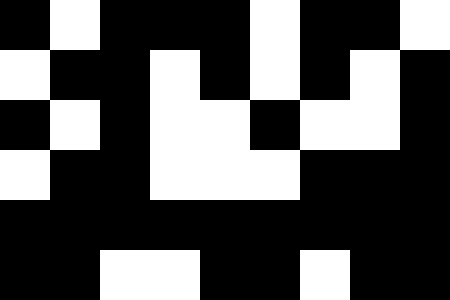[["black", "white", "black", "black", "black", "white", "black", "black", "white"], ["white", "black", "black", "white", "black", "white", "black", "white", "black"], ["black", "white", "black", "white", "white", "black", "white", "white", "black"], ["white", "black", "black", "white", "white", "white", "black", "black", "black"], ["black", "black", "black", "black", "black", "black", "black", "black", "black"], ["black", "black", "white", "white", "black", "black", "white", "black", "black"]]